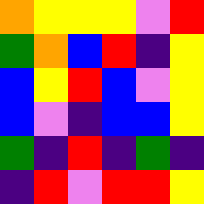[["orange", "yellow", "yellow", "yellow", "violet", "red"], ["green", "orange", "blue", "red", "indigo", "yellow"], ["blue", "yellow", "red", "blue", "violet", "yellow"], ["blue", "violet", "indigo", "blue", "blue", "yellow"], ["green", "indigo", "red", "indigo", "green", "indigo"], ["indigo", "red", "violet", "red", "red", "yellow"]]